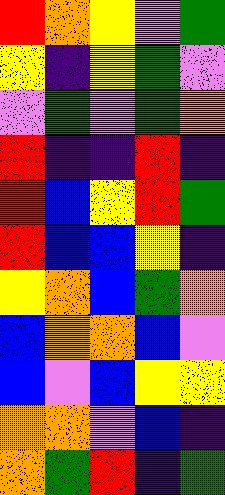[["red", "orange", "yellow", "violet", "green"], ["yellow", "indigo", "yellow", "green", "violet"], ["violet", "green", "violet", "green", "orange"], ["red", "indigo", "indigo", "red", "indigo"], ["red", "blue", "yellow", "red", "green"], ["red", "blue", "blue", "yellow", "indigo"], ["yellow", "orange", "blue", "green", "orange"], ["blue", "orange", "orange", "blue", "violet"], ["blue", "violet", "blue", "yellow", "yellow"], ["orange", "orange", "violet", "blue", "indigo"], ["orange", "green", "red", "indigo", "green"]]